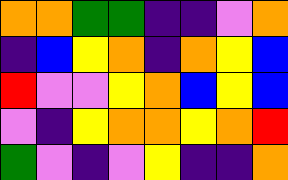[["orange", "orange", "green", "green", "indigo", "indigo", "violet", "orange"], ["indigo", "blue", "yellow", "orange", "indigo", "orange", "yellow", "blue"], ["red", "violet", "violet", "yellow", "orange", "blue", "yellow", "blue"], ["violet", "indigo", "yellow", "orange", "orange", "yellow", "orange", "red"], ["green", "violet", "indigo", "violet", "yellow", "indigo", "indigo", "orange"]]